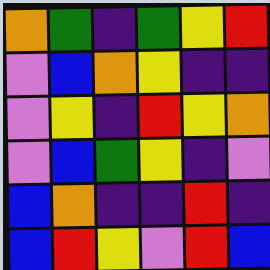[["orange", "green", "indigo", "green", "yellow", "red"], ["violet", "blue", "orange", "yellow", "indigo", "indigo"], ["violet", "yellow", "indigo", "red", "yellow", "orange"], ["violet", "blue", "green", "yellow", "indigo", "violet"], ["blue", "orange", "indigo", "indigo", "red", "indigo"], ["blue", "red", "yellow", "violet", "red", "blue"]]